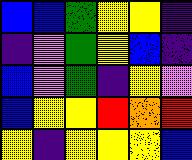[["blue", "blue", "green", "yellow", "yellow", "indigo"], ["indigo", "violet", "green", "yellow", "blue", "indigo"], ["blue", "violet", "green", "indigo", "yellow", "violet"], ["blue", "yellow", "yellow", "red", "orange", "red"], ["yellow", "indigo", "yellow", "yellow", "yellow", "blue"]]